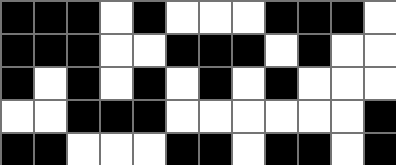[["black", "black", "black", "white", "black", "white", "white", "white", "black", "black", "black", "white"], ["black", "black", "black", "white", "white", "black", "black", "black", "white", "black", "white", "white"], ["black", "white", "black", "white", "black", "white", "black", "white", "black", "white", "white", "white"], ["white", "white", "black", "black", "black", "white", "white", "white", "white", "white", "white", "black"], ["black", "black", "white", "white", "white", "black", "black", "white", "black", "black", "white", "black"]]